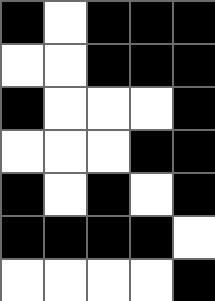[["black", "white", "black", "black", "black"], ["white", "white", "black", "black", "black"], ["black", "white", "white", "white", "black"], ["white", "white", "white", "black", "black"], ["black", "white", "black", "white", "black"], ["black", "black", "black", "black", "white"], ["white", "white", "white", "white", "black"]]